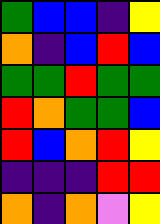[["green", "blue", "blue", "indigo", "yellow"], ["orange", "indigo", "blue", "red", "blue"], ["green", "green", "red", "green", "green"], ["red", "orange", "green", "green", "blue"], ["red", "blue", "orange", "red", "yellow"], ["indigo", "indigo", "indigo", "red", "red"], ["orange", "indigo", "orange", "violet", "yellow"]]